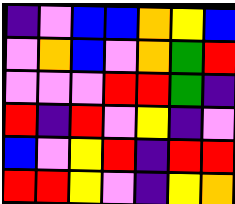[["indigo", "violet", "blue", "blue", "orange", "yellow", "blue"], ["violet", "orange", "blue", "violet", "orange", "green", "red"], ["violet", "violet", "violet", "red", "red", "green", "indigo"], ["red", "indigo", "red", "violet", "yellow", "indigo", "violet"], ["blue", "violet", "yellow", "red", "indigo", "red", "red"], ["red", "red", "yellow", "violet", "indigo", "yellow", "orange"]]